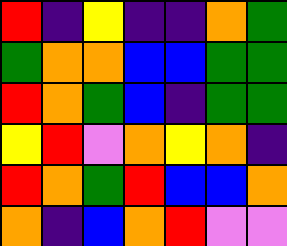[["red", "indigo", "yellow", "indigo", "indigo", "orange", "green"], ["green", "orange", "orange", "blue", "blue", "green", "green"], ["red", "orange", "green", "blue", "indigo", "green", "green"], ["yellow", "red", "violet", "orange", "yellow", "orange", "indigo"], ["red", "orange", "green", "red", "blue", "blue", "orange"], ["orange", "indigo", "blue", "orange", "red", "violet", "violet"]]